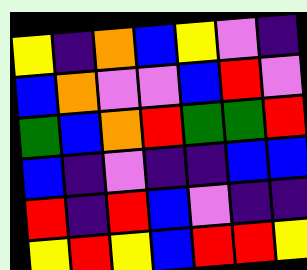[["yellow", "indigo", "orange", "blue", "yellow", "violet", "indigo"], ["blue", "orange", "violet", "violet", "blue", "red", "violet"], ["green", "blue", "orange", "red", "green", "green", "red"], ["blue", "indigo", "violet", "indigo", "indigo", "blue", "blue"], ["red", "indigo", "red", "blue", "violet", "indigo", "indigo"], ["yellow", "red", "yellow", "blue", "red", "red", "yellow"]]